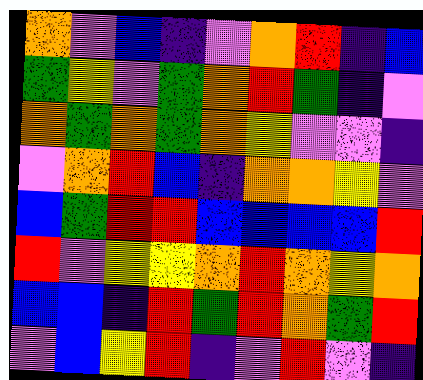[["orange", "violet", "blue", "indigo", "violet", "orange", "red", "indigo", "blue"], ["green", "yellow", "violet", "green", "orange", "red", "green", "indigo", "violet"], ["orange", "green", "orange", "green", "orange", "yellow", "violet", "violet", "indigo"], ["violet", "orange", "red", "blue", "indigo", "orange", "orange", "yellow", "violet"], ["blue", "green", "red", "red", "blue", "blue", "blue", "blue", "red"], ["red", "violet", "yellow", "yellow", "orange", "red", "orange", "yellow", "orange"], ["blue", "blue", "indigo", "red", "green", "red", "orange", "green", "red"], ["violet", "blue", "yellow", "red", "indigo", "violet", "red", "violet", "indigo"]]